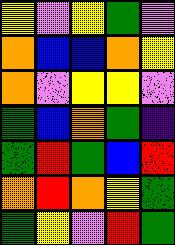[["yellow", "violet", "yellow", "green", "violet"], ["orange", "blue", "blue", "orange", "yellow"], ["orange", "violet", "yellow", "yellow", "violet"], ["green", "blue", "orange", "green", "indigo"], ["green", "red", "green", "blue", "red"], ["orange", "red", "orange", "yellow", "green"], ["green", "yellow", "violet", "red", "green"]]